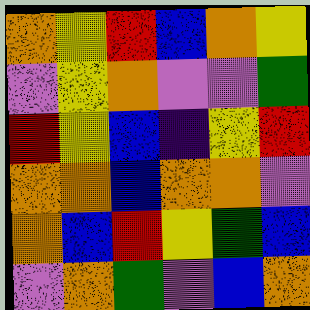[["orange", "yellow", "red", "blue", "orange", "yellow"], ["violet", "yellow", "orange", "violet", "violet", "green"], ["red", "yellow", "blue", "indigo", "yellow", "red"], ["orange", "orange", "blue", "orange", "orange", "violet"], ["orange", "blue", "red", "yellow", "green", "blue"], ["violet", "orange", "green", "violet", "blue", "orange"]]